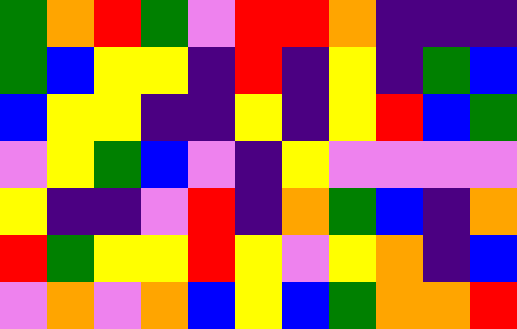[["green", "orange", "red", "green", "violet", "red", "red", "orange", "indigo", "indigo", "indigo"], ["green", "blue", "yellow", "yellow", "indigo", "red", "indigo", "yellow", "indigo", "green", "blue"], ["blue", "yellow", "yellow", "indigo", "indigo", "yellow", "indigo", "yellow", "red", "blue", "green"], ["violet", "yellow", "green", "blue", "violet", "indigo", "yellow", "violet", "violet", "violet", "violet"], ["yellow", "indigo", "indigo", "violet", "red", "indigo", "orange", "green", "blue", "indigo", "orange"], ["red", "green", "yellow", "yellow", "red", "yellow", "violet", "yellow", "orange", "indigo", "blue"], ["violet", "orange", "violet", "orange", "blue", "yellow", "blue", "green", "orange", "orange", "red"]]